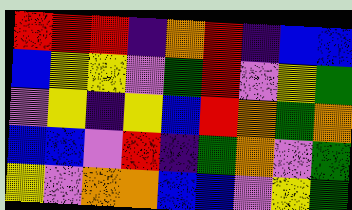[["red", "red", "red", "indigo", "orange", "red", "indigo", "blue", "blue"], ["blue", "yellow", "yellow", "violet", "green", "red", "violet", "yellow", "green"], ["violet", "yellow", "indigo", "yellow", "blue", "red", "orange", "green", "orange"], ["blue", "blue", "violet", "red", "indigo", "green", "orange", "violet", "green"], ["yellow", "violet", "orange", "orange", "blue", "blue", "violet", "yellow", "green"]]